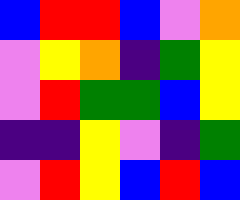[["blue", "red", "red", "blue", "violet", "orange"], ["violet", "yellow", "orange", "indigo", "green", "yellow"], ["violet", "red", "green", "green", "blue", "yellow"], ["indigo", "indigo", "yellow", "violet", "indigo", "green"], ["violet", "red", "yellow", "blue", "red", "blue"]]